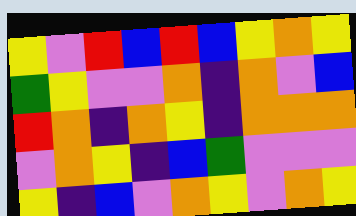[["yellow", "violet", "red", "blue", "red", "blue", "yellow", "orange", "yellow"], ["green", "yellow", "violet", "violet", "orange", "indigo", "orange", "violet", "blue"], ["red", "orange", "indigo", "orange", "yellow", "indigo", "orange", "orange", "orange"], ["violet", "orange", "yellow", "indigo", "blue", "green", "violet", "violet", "violet"], ["yellow", "indigo", "blue", "violet", "orange", "yellow", "violet", "orange", "yellow"]]